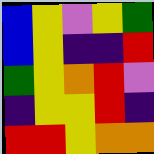[["blue", "yellow", "violet", "yellow", "green"], ["blue", "yellow", "indigo", "indigo", "red"], ["green", "yellow", "orange", "red", "violet"], ["indigo", "yellow", "yellow", "red", "indigo"], ["red", "red", "yellow", "orange", "orange"]]